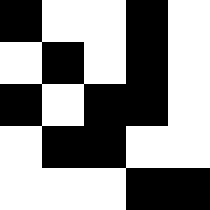[["black", "white", "white", "black", "white"], ["white", "black", "white", "black", "white"], ["black", "white", "black", "black", "white"], ["white", "black", "black", "white", "white"], ["white", "white", "white", "black", "black"]]